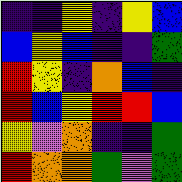[["indigo", "indigo", "yellow", "indigo", "yellow", "blue"], ["blue", "yellow", "blue", "indigo", "indigo", "green"], ["red", "yellow", "indigo", "orange", "blue", "indigo"], ["red", "blue", "yellow", "red", "red", "blue"], ["yellow", "violet", "orange", "indigo", "indigo", "green"], ["red", "orange", "orange", "green", "violet", "green"]]